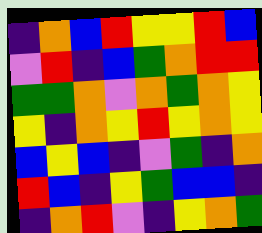[["indigo", "orange", "blue", "red", "yellow", "yellow", "red", "blue"], ["violet", "red", "indigo", "blue", "green", "orange", "red", "red"], ["green", "green", "orange", "violet", "orange", "green", "orange", "yellow"], ["yellow", "indigo", "orange", "yellow", "red", "yellow", "orange", "yellow"], ["blue", "yellow", "blue", "indigo", "violet", "green", "indigo", "orange"], ["red", "blue", "indigo", "yellow", "green", "blue", "blue", "indigo"], ["indigo", "orange", "red", "violet", "indigo", "yellow", "orange", "green"]]